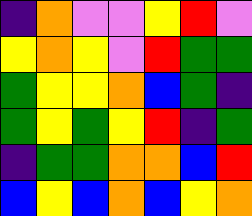[["indigo", "orange", "violet", "violet", "yellow", "red", "violet"], ["yellow", "orange", "yellow", "violet", "red", "green", "green"], ["green", "yellow", "yellow", "orange", "blue", "green", "indigo"], ["green", "yellow", "green", "yellow", "red", "indigo", "green"], ["indigo", "green", "green", "orange", "orange", "blue", "red"], ["blue", "yellow", "blue", "orange", "blue", "yellow", "orange"]]